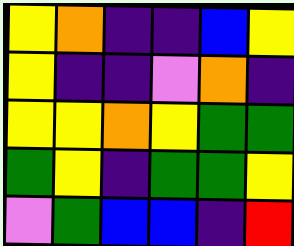[["yellow", "orange", "indigo", "indigo", "blue", "yellow"], ["yellow", "indigo", "indigo", "violet", "orange", "indigo"], ["yellow", "yellow", "orange", "yellow", "green", "green"], ["green", "yellow", "indigo", "green", "green", "yellow"], ["violet", "green", "blue", "blue", "indigo", "red"]]